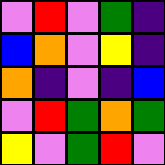[["violet", "red", "violet", "green", "indigo"], ["blue", "orange", "violet", "yellow", "indigo"], ["orange", "indigo", "violet", "indigo", "blue"], ["violet", "red", "green", "orange", "green"], ["yellow", "violet", "green", "red", "violet"]]